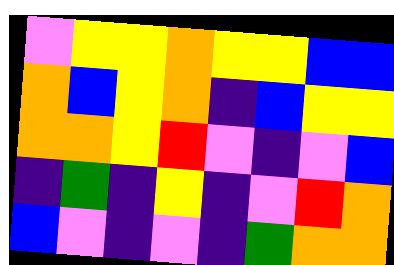[["violet", "yellow", "yellow", "orange", "yellow", "yellow", "blue", "blue"], ["orange", "blue", "yellow", "orange", "indigo", "blue", "yellow", "yellow"], ["orange", "orange", "yellow", "red", "violet", "indigo", "violet", "blue"], ["indigo", "green", "indigo", "yellow", "indigo", "violet", "red", "orange"], ["blue", "violet", "indigo", "violet", "indigo", "green", "orange", "orange"]]